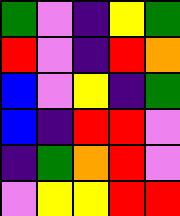[["green", "violet", "indigo", "yellow", "green"], ["red", "violet", "indigo", "red", "orange"], ["blue", "violet", "yellow", "indigo", "green"], ["blue", "indigo", "red", "red", "violet"], ["indigo", "green", "orange", "red", "violet"], ["violet", "yellow", "yellow", "red", "red"]]